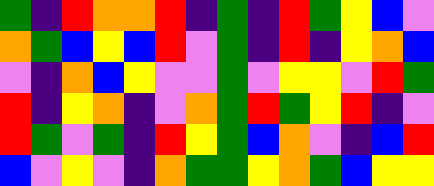[["green", "indigo", "red", "orange", "orange", "red", "indigo", "green", "indigo", "red", "green", "yellow", "blue", "violet"], ["orange", "green", "blue", "yellow", "blue", "red", "violet", "green", "indigo", "red", "indigo", "yellow", "orange", "blue"], ["violet", "indigo", "orange", "blue", "yellow", "violet", "violet", "green", "violet", "yellow", "yellow", "violet", "red", "green"], ["red", "indigo", "yellow", "orange", "indigo", "violet", "orange", "green", "red", "green", "yellow", "red", "indigo", "violet"], ["red", "green", "violet", "green", "indigo", "red", "yellow", "green", "blue", "orange", "violet", "indigo", "blue", "red"], ["blue", "violet", "yellow", "violet", "indigo", "orange", "green", "green", "yellow", "orange", "green", "blue", "yellow", "yellow"]]